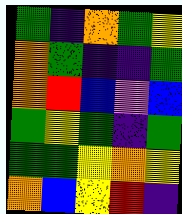[["green", "indigo", "orange", "green", "yellow"], ["orange", "green", "indigo", "indigo", "green"], ["orange", "red", "blue", "violet", "blue"], ["green", "yellow", "green", "indigo", "green"], ["green", "green", "yellow", "orange", "yellow"], ["orange", "blue", "yellow", "red", "indigo"]]